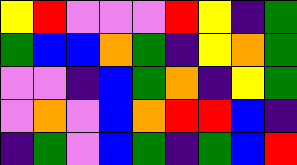[["yellow", "red", "violet", "violet", "violet", "red", "yellow", "indigo", "green"], ["green", "blue", "blue", "orange", "green", "indigo", "yellow", "orange", "green"], ["violet", "violet", "indigo", "blue", "green", "orange", "indigo", "yellow", "green"], ["violet", "orange", "violet", "blue", "orange", "red", "red", "blue", "indigo"], ["indigo", "green", "violet", "blue", "green", "indigo", "green", "blue", "red"]]